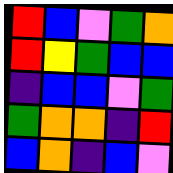[["red", "blue", "violet", "green", "orange"], ["red", "yellow", "green", "blue", "blue"], ["indigo", "blue", "blue", "violet", "green"], ["green", "orange", "orange", "indigo", "red"], ["blue", "orange", "indigo", "blue", "violet"]]